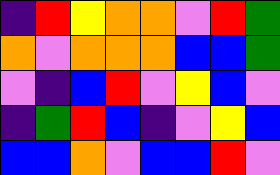[["indigo", "red", "yellow", "orange", "orange", "violet", "red", "green"], ["orange", "violet", "orange", "orange", "orange", "blue", "blue", "green"], ["violet", "indigo", "blue", "red", "violet", "yellow", "blue", "violet"], ["indigo", "green", "red", "blue", "indigo", "violet", "yellow", "blue"], ["blue", "blue", "orange", "violet", "blue", "blue", "red", "violet"]]